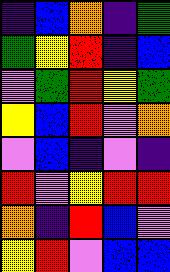[["indigo", "blue", "orange", "indigo", "green"], ["green", "yellow", "red", "indigo", "blue"], ["violet", "green", "red", "yellow", "green"], ["yellow", "blue", "red", "violet", "orange"], ["violet", "blue", "indigo", "violet", "indigo"], ["red", "violet", "yellow", "red", "red"], ["orange", "indigo", "red", "blue", "violet"], ["yellow", "red", "violet", "blue", "blue"]]